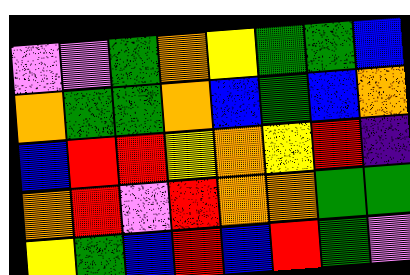[["violet", "violet", "green", "orange", "yellow", "green", "green", "blue"], ["orange", "green", "green", "orange", "blue", "green", "blue", "orange"], ["blue", "red", "red", "yellow", "orange", "yellow", "red", "indigo"], ["orange", "red", "violet", "red", "orange", "orange", "green", "green"], ["yellow", "green", "blue", "red", "blue", "red", "green", "violet"]]